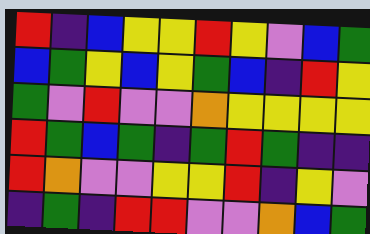[["red", "indigo", "blue", "yellow", "yellow", "red", "yellow", "violet", "blue", "green"], ["blue", "green", "yellow", "blue", "yellow", "green", "blue", "indigo", "red", "yellow"], ["green", "violet", "red", "violet", "violet", "orange", "yellow", "yellow", "yellow", "yellow"], ["red", "green", "blue", "green", "indigo", "green", "red", "green", "indigo", "indigo"], ["red", "orange", "violet", "violet", "yellow", "yellow", "red", "indigo", "yellow", "violet"], ["indigo", "green", "indigo", "red", "red", "violet", "violet", "orange", "blue", "green"]]